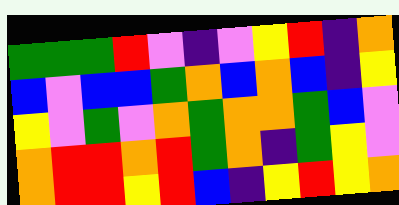[["green", "green", "green", "red", "violet", "indigo", "violet", "yellow", "red", "indigo", "orange"], ["blue", "violet", "blue", "blue", "green", "orange", "blue", "orange", "blue", "indigo", "yellow"], ["yellow", "violet", "green", "violet", "orange", "green", "orange", "orange", "green", "blue", "violet"], ["orange", "red", "red", "orange", "red", "green", "orange", "indigo", "green", "yellow", "violet"], ["orange", "red", "red", "yellow", "red", "blue", "indigo", "yellow", "red", "yellow", "orange"]]